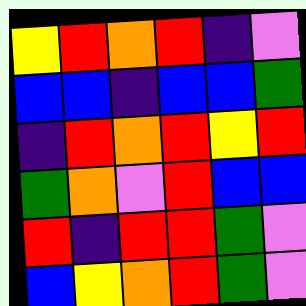[["yellow", "red", "orange", "red", "indigo", "violet"], ["blue", "blue", "indigo", "blue", "blue", "green"], ["indigo", "red", "orange", "red", "yellow", "red"], ["green", "orange", "violet", "red", "blue", "blue"], ["red", "indigo", "red", "red", "green", "violet"], ["blue", "yellow", "orange", "red", "green", "violet"]]